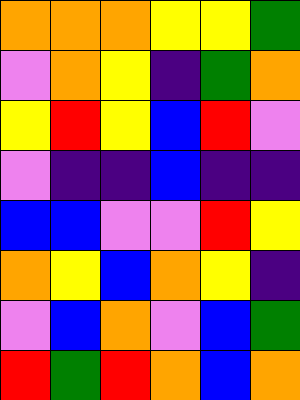[["orange", "orange", "orange", "yellow", "yellow", "green"], ["violet", "orange", "yellow", "indigo", "green", "orange"], ["yellow", "red", "yellow", "blue", "red", "violet"], ["violet", "indigo", "indigo", "blue", "indigo", "indigo"], ["blue", "blue", "violet", "violet", "red", "yellow"], ["orange", "yellow", "blue", "orange", "yellow", "indigo"], ["violet", "blue", "orange", "violet", "blue", "green"], ["red", "green", "red", "orange", "blue", "orange"]]